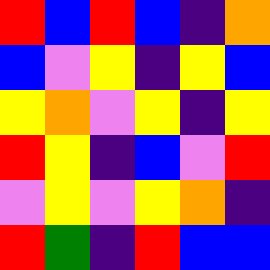[["red", "blue", "red", "blue", "indigo", "orange"], ["blue", "violet", "yellow", "indigo", "yellow", "blue"], ["yellow", "orange", "violet", "yellow", "indigo", "yellow"], ["red", "yellow", "indigo", "blue", "violet", "red"], ["violet", "yellow", "violet", "yellow", "orange", "indigo"], ["red", "green", "indigo", "red", "blue", "blue"]]